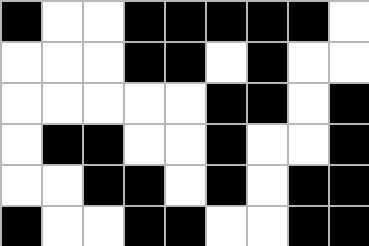[["black", "white", "white", "black", "black", "black", "black", "black", "white"], ["white", "white", "white", "black", "black", "white", "black", "white", "white"], ["white", "white", "white", "white", "white", "black", "black", "white", "black"], ["white", "black", "black", "white", "white", "black", "white", "white", "black"], ["white", "white", "black", "black", "white", "black", "white", "black", "black"], ["black", "white", "white", "black", "black", "white", "white", "black", "black"]]